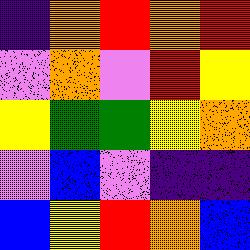[["indigo", "orange", "red", "orange", "red"], ["violet", "orange", "violet", "red", "yellow"], ["yellow", "green", "green", "yellow", "orange"], ["violet", "blue", "violet", "indigo", "indigo"], ["blue", "yellow", "red", "orange", "blue"]]